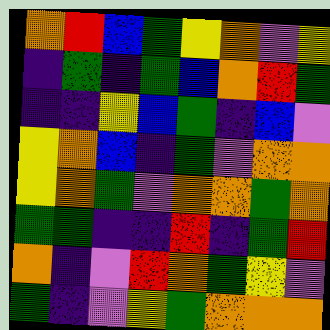[["orange", "red", "blue", "green", "yellow", "orange", "violet", "yellow"], ["indigo", "green", "indigo", "green", "blue", "orange", "red", "green"], ["indigo", "indigo", "yellow", "blue", "green", "indigo", "blue", "violet"], ["yellow", "orange", "blue", "indigo", "green", "violet", "orange", "orange"], ["yellow", "orange", "green", "violet", "orange", "orange", "green", "orange"], ["green", "green", "indigo", "indigo", "red", "indigo", "green", "red"], ["orange", "indigo", "violet", "red", "orange", "green", "yellow", "violet"], ["green", "indigo", "violet", "yellow", "green", "orange", "orange", "orange"]]